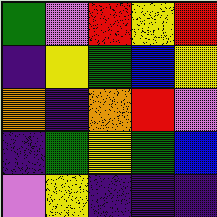[["green", "violet", "red", "yellow", "red"], ["indigo", "yellow", "green", "blue", "yellow"], ["orange", "indigo", "orange", "red", "violet"], ["indigo", "green", "yellow", "green", "blue"], ["violet", "yellow", "indigo", "indigo", "indigo"]]